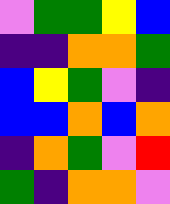[["violet", "green", "green", "yellow", "blue"], ["indigo", "indigo", "orange", "orange", "green"], ["blue", "yellow", "green", "violet", "indigo"], ["blue", "blue", "orange", "blue", "orange"], ["indigo", "orange", "green", "violet", "red"], ["green", "indigo", "orange", "orange", "violet"]]